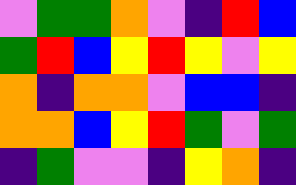[["violet", "green", "green", "orange", "violet", "indigo", "red", "blue"], ["green", "red", "blue", "yellow", "red", "yellow", "violet", "yellow"], ["orange", "indigo", "orange", "orange", "violet", "blue", "blue", "indigo"], ["orange", "orange", "blue", "yellow", "red", "green", "violet", "green"], ["indigo", "green", "violet", "violet", "indigo", "yellow", "orange", "indigo"]]